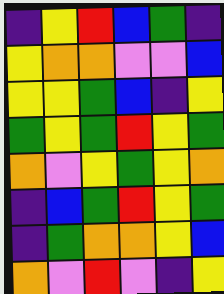[["indigo", "yellow", "red", "blue", "green", "indigo"], ["yellow", "orange", "orange", "violet", "violet", "blue"], ["yellow", "yellow", "green", "blue", "indigo", "yellow"], ["green", "yellow", "green", "red", "yellow", "green"], ["orange", "violet", "yellow", "green", "yellow", "orange"], ["indigo", "blue", "green", "red", "yellow", "green"], ["indigo", "green", "orange", "orange", "yellow", "blue"], ["orange", "violet", "red", "violet", "indigo", "yellow"]]